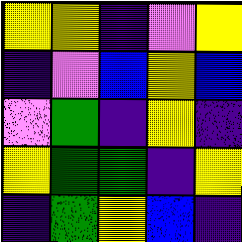[["yellow", "yellow", "indigo", "violet", "yellow"], ["indigo", "violet", "blue", "yellow", "blue"], ["violet", "green", "indigo", "yellow", "indigo"], ["yellow", "green", "green", "indigo", "yellow"], ["indigo", "green", "yellow", "blue", "indigo"]]